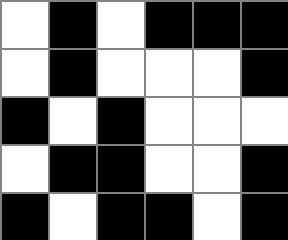[["white", "black", "white", "black", "black", "black"], ["white", "black", "white", "white", "white", "black"], ["black", "white", "black", "white", "white", "white"], ["white", "black", "black", "white", "white", "black"], ["black", "white", "black", "black", "white", "black"]]